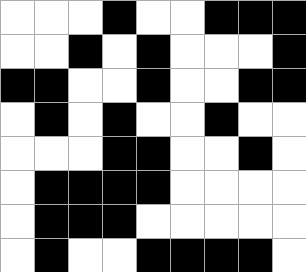[["white", "white", "white", "black", "white", "white", "black", "black", "black"], ["white", "white", "black", "white", "black", "white", "white", "white", "black"], ["black", "black", "white", "white", "black", "white", "white", "black", "black"], ["white", "black", "white", "black", "white", "white", "black", "white", "white"], ["white", "white", "white", "black", "black", "white", "white", "black", "white"], ["white", "black", "black", "black", "black", "white", "white", "white", "white"], ["white", "black", "black", "black", "white", "white", "white", "white", "white"], ["white", "black", "white", "white", "black", "black", "black", "black", "white"]]